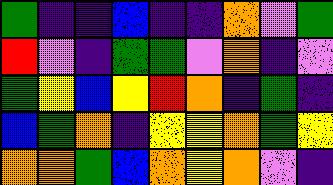[["green", "indigo", "indigo", "blue", "indigo", "indigo", "orange", "violet", "green"], ["red", "violet", "indigo", "green", "green", "violet", "orange", "indigo", "violet"], ["green", "yellow", "blue", "yellow", "red", "orange", "indigo", "green", "indigo"], ["blue", "green", "orange", "indigo", "yellow", "yellow", "orange", "green", "yellow"], ["orange", "orange", "green", "blue", "orange", "yellow", "orange", "violet", "indigo"]]